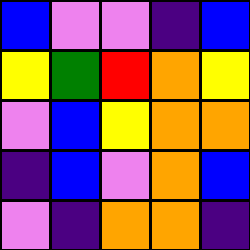[["blue", "violet", "violet", "indigo", "blue"], ["yellow", "green", "red", "orange", "yellow"], ["violet", "blue", "yellow", "orange", "orange"], ["indigo", "blue", "violet", "orange", "blue"], ["violet", "indigo", "orange", "orange", "indigo"]]